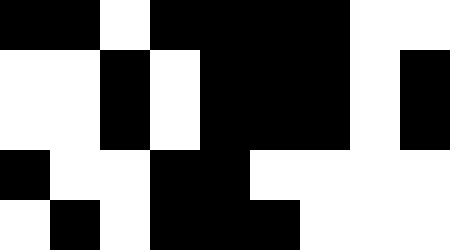[["black", "black", "white", "black", "black", "black", "black", "white", "white"], ["white", "white", "black", "white", "black", "black", "black", "white", "black"], ["white", "white", "black", "white", "black", "black", "black", "white", "black"], ["black", "white", "white", "black", "black", "white", "white", "white", "white"], ["white", "black", "white", "black", "black", "black", "white", "white", "white"]]